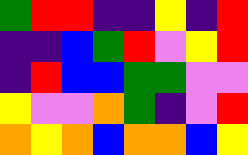[["green", "red", "red", "indigo", "indigo", "yellow", "indigo", "red"], ["indigo", "indigo", "blue", "green", "red", "violet", "yellow", "red"], ["indigo", "red", "blue", "blue", "green", "green", "violet", "violet"], ["yellow", "violet", "violet", "orange", "green", "indigo", "violet", "red"], ["orange", "yellow", "orange", "blue", "orange", "orange", "blue", "yellow"]]